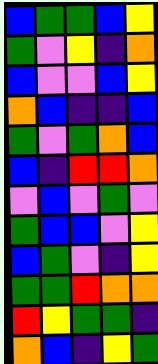[["blue", "green", "green", "blue", "yellow"], ["green", "violet", "yellow", "indigo", "orange"], ["blue", "violet", "violet", "blue", "yellow"], ["orange", "blue", "indigo", "indigo", "blue"], ["green", "violet", "green", "orange", "blue"], ["blue", "indigo", "red", "red", "orange"], ["violet", "blue", "violet", "green", "violet"], ["green", "blue", "blue", "violet", "yellow"], ["blue", "green", "violet", "indigo", "yellow"], ["green", "green", "red", "orange", "orange"], ["red", "yellow", "green", "green", "indigo"], ["orange", "blue", "indigo", "yellow", "green"]]